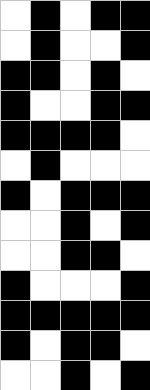[["white", "black", "white", "black", "black"], ["white", "black", "white", "white", "black"], ["black", "black", "white", "black", "white"], ["black", "white", "white", "black", "black"], ["black", "black", "black", "black", "white"], ["white", "black", "white", "white", "white"], ["black", "white", "black", "black", "black"], ["white", "white", "black", "white", "black"], ["white", "white", "black", "black", "white"], ["black", "white", "white", "white", "black"], ["black", "black", "black", "black", "black"], ["black", "white", "black", "black", "white"], ["white", "white", "black", "white", "black"]]